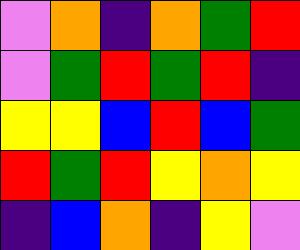[["violet", "orange", "indigo", "orange", "green", "red"], ["violet", "green", "red", "green", "red", "indigo"], ["yellow", "yellow", "blue", "red", "blue", "green"], ["red", "green", "red", "yellow", "orange", "yellow"], ["indigo", "blue", "orange", "indigo", "yellow", "violet"]]